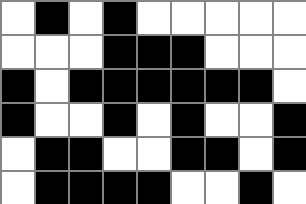[["white", "black", "white", "black", "white", "white", "white", "white", "white"], ["white", "white", "white", "black", "black", "black", "white", "white", "white"], ["black", "white", "black", "black", "black", "black", "black", "black", "white"], ["black", "white", "white", "black", "white", "black", "white", "white", "black"], ["white", "black", "black", "white", "white", "black", "black", "white", "black"], ["white", "black", "black", "black", "black", "white", "white", "black", "white"]]